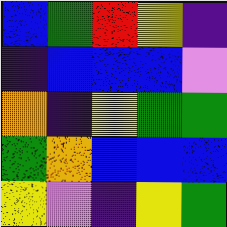[["blue", "green", "red", "yellow", "indigo"], ["indigo", "blue", "blue", "blue", "violet"], ["orange", "indigo", "yellow", "green", "green"], ["green", "orange", "blue", "blue", "blue"], ["yellow", "violet", "indigo", "yellow", "green"]]